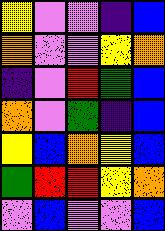[["yellow", "violet", "violet", "indigo", "blue"], ["orange", "violet", "violet", "yellow", "orange"], ["indigo", "violet", "red", "green", "blue"], ["orange", "violet", "green", "indigo", "blue"], ["yellow", "blue", "orange", "yellow", "blue"], ["green", "red", "red", "yellow", "orange"], ["violet", "blue", "violet", "violet", "blue"]]